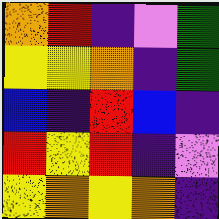[["orange", "red", "indigo", "violet", "green"], ["yellow", "yellow", "orange", "indigo", "green"], ["blue", "indigo", "red", "blue", "indigo"], ["red", "yellow", "red", "indigo", "violet"], ["yellow", "orange", "yellow", "orange", "indigo"]]